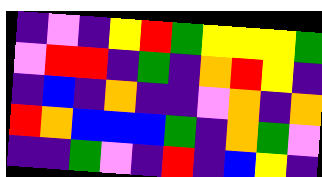[["indigo", "violet", "indigo", "yellow", "red", "green", "yellow", "yellow", "yellow", "green"], ["violet", "red", "red", "indigo", "green", "indigo", "orange", "red", "yellow", "indigo"], ["indigo", "blue", "indigo", "orange", "indigo", "indigo", "violet", "orange", "indigo", "orange"], ["red", "orange", "blue", "blue", "blue", "green", "indigo", "orange", "green", "violet"], ["indigo", "indigo", "green", "violet", "indigo", "red", "indigo", "blue", "yellow", "indigo"]]